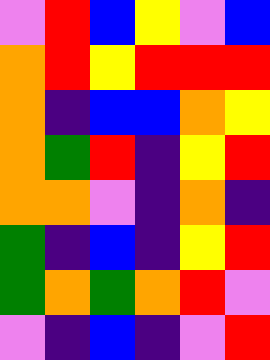[["violet", "red", "blue", "yellow", "violet", "blue"], ["orange", "red", "yellow", "red", "red", "red"], ["orange", "indigo", "blue", "blue", "orange", "yellow"], ["orange", "green", "red", "indigo", "yellow", "red"], ["orange", "orange", "violet", "indigo", "orange", "indigo"], ["green", "indigo", "blue", "indigo", "yellow", "red"], ["green", "orange", "green", "orange", "red", "violet"], ["violet", "indigo", "blue", "indigo", "violet", "red"]]